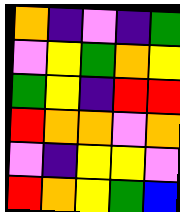[["orange", "indigo", "violet", "indigo", "green"], ["violet", "yellow", "green", "orange", "yellow"], ["green", "yellow", "indigo", "red", "red"], ["red", "orange", "orange", "violet", "orange"], ["violet", "indigo", "yellow", "yellow", "violet"], ["red", "orange", "yellow", "green", "blue"]]